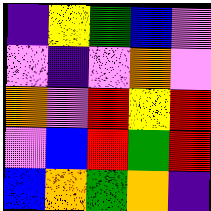[["indigo", "yellow", "green", "blue", "violet"], ["violet", "indigo", "violet", "orange", "violet"], ["orange", "violet", "red", "yellow", "red"], ["violet", "blue", "red", "green", "red"], ["blue", "orange", "green", "orange", "indigo"]]